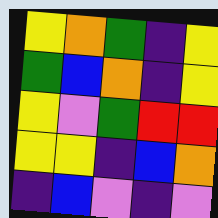[["yellow", "orange", "green", "indigo", "yellow"], ["green", "blue", "orange", "indigo", "yellow"], ["yellow", "violet", "green", "red", "red"], ["yellow", "yellow", "indigo", "blue", "orange"], ["indigo", "blue", "violet", "indigo", "violet"]]